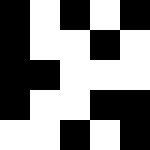[["black", "white", "black", "white", "black"], ["black", "white", "white", "black", "white"], ["black", "black", "white", "white", "white"], ["black", "white", "white", "black", "black"], ["white", "white", "black", "white", "black"]]